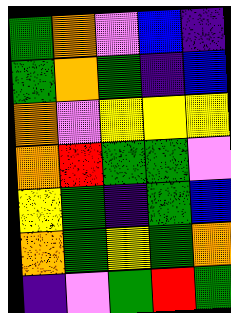[["green", "orange", "violet", "blue", "indigo"], ["green", "orange", "green", "indigo", "blue"], ["orange", "violet", "yellow", "yellow", "yellow"], ["orange", "red", "green", "green", "violet"], ["yellow", "green", "indigo", "green", "blue"], ["orange", "green", "yellow", "green", "orange"], ["indigo", "violet", "green", "red", "green"]]